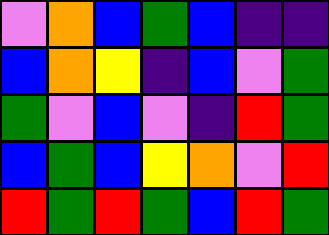[["violet", "orange", "blue", "green", "blue", "indigo", "indigo"], ["blue", "orange", "yellow", "indigo", "blue", "violet", "green"], ["green", "violet", "blue", "violet", "indigo", "red", "green"], ["blue", "green", "blue", "yellow", "orange", "violet", "red"], ["red", "green", "red", "green", "blue", "red", "green"]]